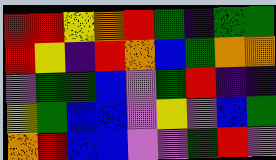[["red", "red", "yellow", "orange", "red", "green", "indigo", "green", "green"], ["red", "yellow", "indigo", "red", "orange", "blue", "green", "orange", "orange"], ["violet", "green", "green", "blue", "violet", "green", "red", "indigo", "indigo"], ["yellow", "green", "blue", "blue", "violet", "yellow", "violet", "blue", "green"], ["orange", "red", "blue", "blue", "violet", "violet", "green", "red", "violet"]]